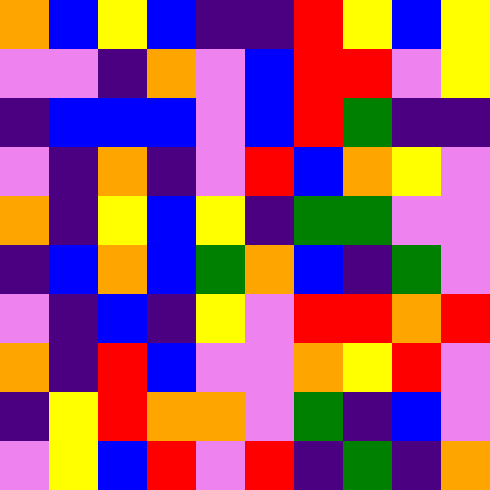[["orange", "blue", "yellow", "blue", "indigo", "indigo", "red", "yellow", "blue", "yellow"], ["violet", "violet", "indigo", "orange", "violet", "blue", "red", "red", "violet", "yellow"], ["indigo", "blue", "blue", "blue", "violet", "blue", "red", "green", "indigo", "indigo"], ["violet", "indigo", "orange", "indigo", "violet", "red", "blue", "orange", "yellow", "violet"], ["orange", "indigo", "yellow", "blue", "yellow", "indigo", "green", "green", "violet", "violet"], ["indigo", "blue", "orange", "blue", "green", "orange", "blue", "indigo", "green", "violet"], ["violet", "indigo", "blue", "indigo", "yellow", "violet", "red", "red", "orange", "red"], ["orange", "indigo", "red", "blue", "violet", "violet", "orange", "yellow", "red", "violet"], ["indigo", "yellow", "red", "orange", "orange", "violet", "green", "indigo", "blue", "violet"], ["violet", "yellow", "blue", "red", "violet", "red", "indigo", "green", "indigo", "orange"]]